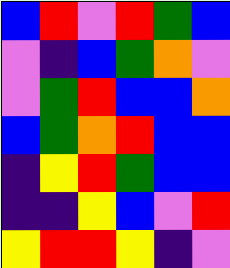[["blue", "red", "violet", "red", "green", "blue"], ["violet", "indigo", "blue", "green", "orange", "violet"], ["violet", "green", "red", "blue", "blue", "orange"], ["blue", "green", "orange", "red", "blue", "blue"], ["indigo", "yellow", "red", "green", "blue", "blue"], ["indigo", "indigo", "yellow", "blue", "violet", "red"], ["yellow", "red", "red", "yellow", "indigo", "violet"]]